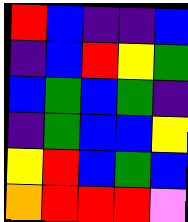[["red", "blue", "indigo", "indigo", "blue"], ["indigo", "blue", "red", "yellow", "green"], ["blue", "green", "blue", "green", "indigo"], ["indigo", "green", "blue", "blue", "yellow"], ["yellow", "red", "blue", "green", "blue"], ["orange", "red", "red", "red", "violet"]]